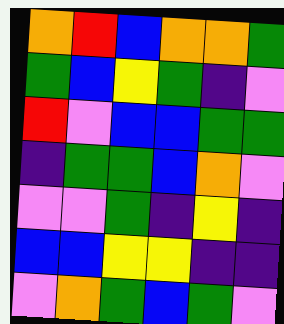[["orange", "red", "blue", "orange", "orange", "green"], ["green", "blue", "yellow", "green", "indigo", "violet"], ["red", "violet", "blue", "blue", "green", "green"], ["indigo", "green", "green", "blue", "orange", "violet"], ["violet", "violet", "green", "indigo", "yellow", "indigo"], ["blue", "blue", "yellow", "yellow", "indigo", "indigo"], ["violet", "orange", "green", "blue", "green", "violet"]]